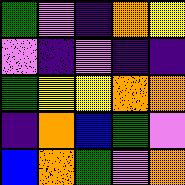[["green", "violet", "indigo", "orange", "yellow"], ["violet", "indigo", "violet", "indigo", "indigo"], ["green", "yellow", "yellow", "orange", "orange"], ["indigo", "orange", "blue", "green", "violet"], ["blue", "orange", "green", "violet", "orange"]]